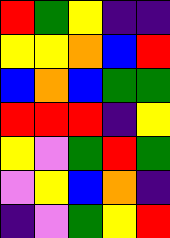[["red", "green", "yellow", "indigo", "indigo"], ["yellow", "yellow", "orange", "blue", "red"], ["blue", "orange", "blue", "green", "green"], ["red", "red", "red", "indigo", "yellow"], ["yellow", "violet", "green", "red", "green"], ["violet", "yellow", "blue", "orange", "indigo"], ["indigo", "violet", "green", "yellow", "red"]]